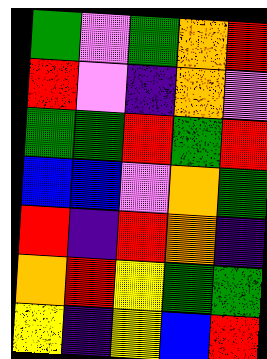[["green", "violet", "green", "orange", "red"], ["red", "violet", "indigo", "orange", "violet"], ["green", "green", "red", "green", "red"], ["blue", "blue", "violet", "orange", "green"], ["red", "indigo", "red", "orange", "indigo"], ["orange", "red", "yellow", "green", "green"], ["yellow", "indigo", "yellow", "blue", "red"]]